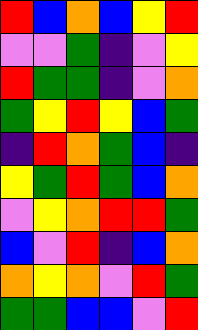[["red", "blue", "orange", "blue", "yellow", "red"], ["violet", "violet", "green", "indigo", "violet", "yellow"], ["red", "green", "green", "indigo", "violet", "orange"], ["green", "yellow", "red", "yellow", "blue", "green"], ["indigo", "red", "orange", "green", "blue", "indigo"], ["yellow", "green", "red", "green", "blue", "orange"], ["violet", "yellow", "orange", "red", "red", "green"], ["blue", "violet", "red", "indigo", "blue", "orange"], ["orange", "yellow", "orange", "violet", "red", "green"], ["green", "green", "blue", "blue", "violet", "red"]]